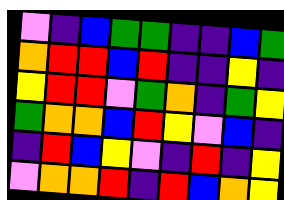[["violet", "indigo", "blue", "green", "green", "indigo", "indigo", "blue", "green"], ["orange", "red", "red", "blue", "red", "indigo", "indigo", "yellow", "indigo"], ["yellow", "red", "red", "violet", "green", "orange", "indigo", "green", "yellow"], ["green", "orange", "orange", "blue", "red", "yellow", "violet", "blue", "indigo"], ["indigo", "red", "blue", "yellow", "violet", "indigo", "red", "indigo", "yellow"], ["violet", "orange", "orange", "red", "indigo", "red", "blue", "orange", "yellow"]]